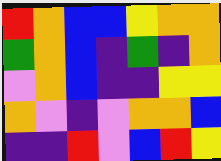[["red", "orange", "blue", "blue", "yellow", "orange", "orange"], ["green", "orange", "blue", "indigo", "green", "indigo", "orange"], ["violet", "orange", "blue", "indigo", "indigo", "yellow", "yellow"], ["orange", "violet", "indigo", "violet", "orange", "orange", "blue"], ["indigo", "indigo", "red", "violet", "blue", "red", "yellow"]]